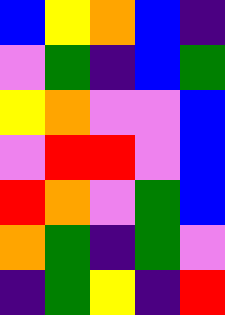[["blue", "yellow", "orange", "blue", "indigo"], ["violet", "green", "indigo", "blue", "green"], ["yellow", "orange", "violet", "violet", "blue"], ["violet", "red", "red", "violet", "blue"], ["red", "orange", "violet", "green", "blue"], ["orange", "green", "indigo", "green", "violet"], ["indigo", "green", "yellow", "indigo", "red"]]